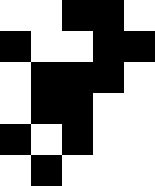[["white", "white", "black", "black", "white"], ["black", "white", "white", "black", "black"], ["white", "black", "black", "black", "white"], ["white", "black", "black", "white", "white"], ["black", "white", "black", "white", "white"], ["white", "black", "white", "white", "white"]]